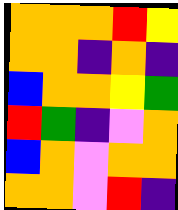[["orange", "orange", "orange", "red", "yellow"], ["orange", "orange", "indigo", "orange", "indigo"], ["blue", "orange", "orange", "yellow", "green"], ["red", "green", "indigo", "violet", "orange"], ["blue", "orange", "violet", "orange", "orange"], ["orange", "orange", "violet", "red", "indigo"]]